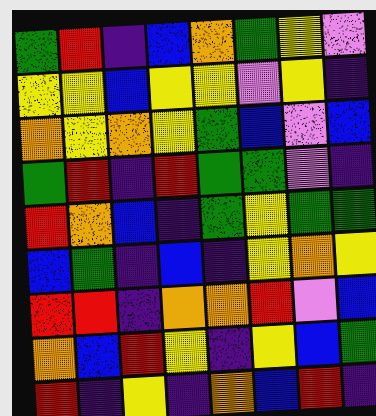[["green", "red", "indigo", "blue", "orange", "green", "yellow", "violet"], ["yellow", "yellow", "blue", "yellow", "yellow", "violet", "yellow", "indigo"], ["orange", "yellow", "orange", "yellow", "green", "blue", "violet", "blue"], ["green", "red", "indigo", "red", "green", "green", "violet", "indigo"], ["red", "orange", "blue", "indigo", "green", "yellow", "green", "green"], ["blue", "green", "indigo", "blue", "indigo", "yellow", "orange", "yellow"], ["red", "red", "indigo", "orange", "orange", "red", "violet", "blue"], ["orange", "blue", "red", "yellow", "indigo", "yellow", "blue", "green"], ["red", "indigo", "yellow", "indigo", "orange", "blue", "red", "indigo"]]